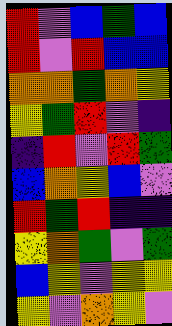[["red", "violet", "blue", "green", "blue"], ["red", "violet", "red", "blue", "blue"], ["orange", "orange", "green", "orange", "yellow"], ["yellow", "green", "red", "violet", "indigo"], ["indigo", "red", "violet", "red", "green"], ["blue", "orange", "yellow", "blue", "violet"], ["red", "green", "red", "indigo", "indigo"], ["yellow", "orange", "green", "violet", "green"], ["blue", "yellow", "violet", "yellow", "yellow"], ["yellow", "violet", "orange", "yellow", "violet"]]